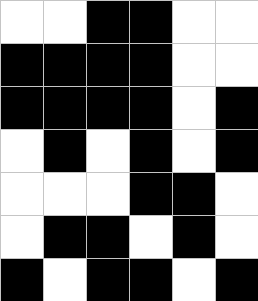[["white", "white", "black", "black", "white", "white"], ["black", "black", "black", "black", "white", "white"], ["black", "black", "black", "black", "white", "black"], ["white", "black", "white", "black", "white", "black"], ["white", "white", "white", "black", "black", "white"], ["white", "black", "black", "white", "black", "white"], ["black", "white", "black", "black", "white", "black"]]